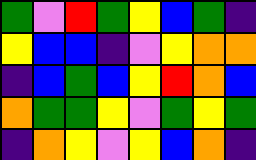[["green", "violet", "red", "green", "yellow", "blue", "green", "indigo"], ["yellow", "blue", "blue", "indigo", "violet", "yellow", "orange", "orange"], ["indigo", "blue", "green", "blue", "yellow", "red", "orange", "blue"], ["orange", "green", "green", "yellow", "violet", "green", "yellow", "green"], ["indigo", "orange", "yellow", "violet", "yellow", "blue", "orange", "indigo"]]